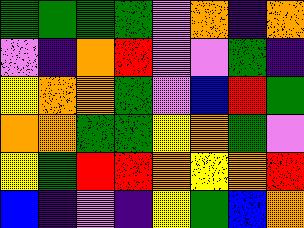[["green", "green", "green", "green", "violet", "orange", "indigo", "orange"], ["violet", "indigo", "orange", "red", "violet", "violet", "green", "indigo"], ["yellow", "orange", "orange", "green", "violet", "blue", "red", "green"], ["orange", "orange", "green", "green", "yellow", "orange", "green", "violet"], ["yellow", "green", "red", "red", "orange", "yellow", "orange", "red"], ["blue", "indigo", "violet", "indigo", "yellow", "green", "blue", "orange"]]